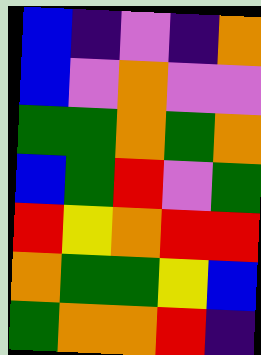[["blue", "indigo", "violet", "indigo", "orange"], ["blue", "violet", "orange", "violet", "violet"], ["green", "green", "orange", "green", "orange"], ["blue", "green", "red", "violet", "green"], ["red", "yellow", "orange", "red", "red"], ["orange", "green", "green", "yellow", "blue"], ["green", "orange", "orange", "red", "indigo"]]